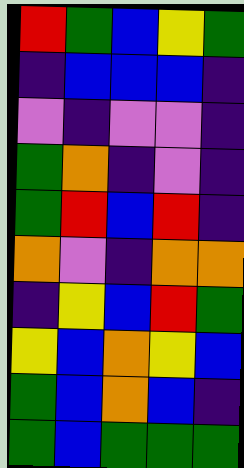[["red", "green", "blue", "yellow", "green"], ["indigo", "blue", "blue", "blue", "indigo"], ["violet", "indigo", "violet", "violet", "indigo"], ["green", "orange", "indigo", "violet", "indigo"], ["green", "red", "blue", "red", "indigo"], ["orange", "violet", "indigo", "orange", "orange"], ["indigo", "yellow", "blue", "red", "green"], ["yellow", "blue", "orange", "yellow", "blue"], ["green", "blue", "orange", "blue", "indigo"], ["green", "blue", "green", "green", "green"]]